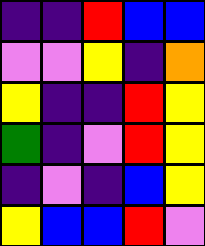[["indigo", "indigo", "red", "blue", "blue"], ["violet", "violet", "yellow", "indigo", "orange"], ["yellow", "indigo", "indigo", "red", "yellow"], ["green", "indigo", "violet", "red", "yellow"], ["indigo", "violet", "indigo", "blue", "yellow"], ["yellow", "blue", "blue", "red", "violet"]]